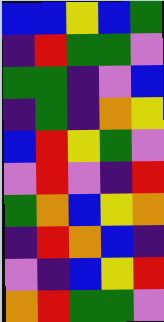[["blue", "blue", "yellow", "blue", "green"], ["indigo", "red", "green", "green", "violet"], ["green", "green", "indigo", "violet", "blue"], ["indigo", "green", "indigo", "orange", "yellow"], ["blue", "red", "yellow", "green", "violet"], ["violet", "red", "violet", "indigo", "red"], ["green", "orange", "blue", "yellow", "orange"], ["indigo", "red", "orange", "blue", "indigo"], ["violet", "indigo", "blue", "yellow", "red"], ["orange", "red", "green", "green", "violet"]]